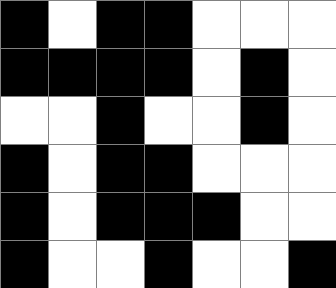[["black", "white", "black", "black", "white", "white", "white"], ["black", "black", "black", "black", "white", "black", "white"], ["white", "white", "black", "white", "white", "black", "white"], ["black", "white", "black", "black", "white", "white", "white"], ["black", "white", "black", "black", "black", "white", "white"], ["black", "white", "white", "black", "white", "white", "black"]]